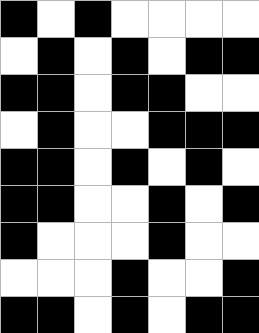[["black", "white", "black", "white", "white", "white", "white"], ["white", "black", "white", "black", "white", "black", "black"], ["black", "black", "white", "black", "black", "white", "white"], ["white", "black", "white", "white", "black", "black", "black"], ["black", "black", "white", "black", "white", "black", "white"], ["black", "black", "white", "white", "black", "white", "black"], ["black", "white", "white", "white", "black", "white", "white"], ["white", "white", "white", "black", "white", "white", "black"], ["black", "black", "white", "black", "white", "black", "black"]]